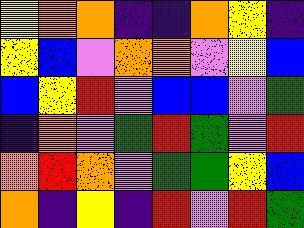[["yellow", "orange", "orange", "indigo", "indigo", "orange", "yellow", "indigo"], ["yellow", "blue", "violet", "orange", "orange", "violet", "yellow", "blue"], ["blue", "yellow", "red", "violet", "blue", "blue", "violet", "green"], ["indigo", "orange", "violet", "green", "red", "green", "violet", "red"], ["orange", "red", "orange", "violet", "green", "green", "yellow", "blue"], ["orange", "indigo", "yellow", "indigo", "red", "violet", "red", "green"]]